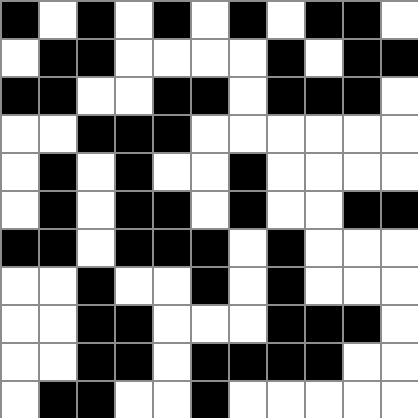[["black", "white", "black", "white", "black", "white", "black", "white", "black", "black", "white"], ["white", "black", "black", "white", "white", "white", "white", "black", "white", "black", "black"], ["black", "black", "white", "white", "black", "black", "white", "black", "black", "black", "white"], ["white", "white", "black", "black", "black", "white", "white", "white", "white", "white", "white"], ["white", "black", "white", "black", "white", "white", "black", "white", "white", "white", "white"], ["white", "black", "white", "black", "black", "white", "black", "white", "white", "black", "black"], ["black", "black", "white", "black", "black", "black", "white", "black", "white", "white", "white"], ["white", "white", "black", "white", "white", "black", "white", "black", "white", "white", "white"], ["white", "white", "black", "black", "white", "white", "white", "black", "black", "black", "white"], ["white", "white", "black", "black", "white", "black", "black", "black", "black", "white", "white"], ["white", "black", "black", "white", "white", "black", "white", "white", "white", "white", "white"]]